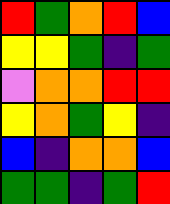[["red", "green", "orange", "red", "blue"], ["yellow", "yellow", "green", "indigo", "green"], ["violet", "orange", "orange", "red", "red"], ["yellow", "orange", "green", "yellow", "indigo"], ["blue", "indigo", "orange", "orange", "blue"], ["green", "green", "indigo", "green", "red"]]